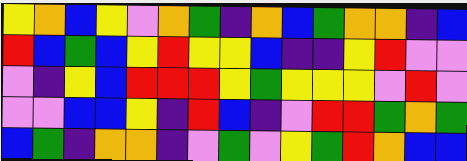[["yellow", "orange", "blue", "yellow", "violet", "orange", "green", "indigo", "orange", "blue", "green", "orange", "orange", "indigo", "blue"], ["red", "blue", "green", "blue", "yellow", "red", "yellow", "yellow", "blue", "indigo", "indigo", "yellow", "red", "violet", "violet"], ["violet", "indigo", "yellow", "blue", "red", "red", "red", "yellow", "green", "yellow", "yellow", "yellow", "violet", "red", "violet"], ["violet", "violet", "blue", "blue", "yellow", "indigo", "red", "blue", "indigo", "violet", "red", "red", "green", "orange", "green"], ["blue", "green", "indigo", "orange", "orange", "indigo", "violet", "green", "violet", "yellow", "green", "red", "orange", "blue", "blue"]]